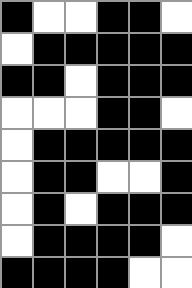[["black", "white", "white", "black", "black", "white"], ["white", "black", "black", "black", "black", "black"], ["black", "black", "white", "black", "black", "black"], ["white", "white", "white", "black", "black", "white"], ["white", "black", "black", "black", "black", "black"], ["white", "black", "black", "white", "white", "black"], ["white", "black", "white", "black", "black", "black"], ["white", "black", "black", "black", "black", "white"], ["black", "black", "black", "black", "white", "white"]]